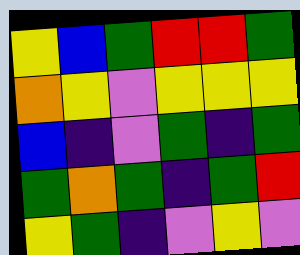[["yellow", "blue", "green", "red", "red", "green"], ["orange", "yellow", "violet", "yellow", "yellow", "yellow"], ["blue", "indigo", "violet", "green", "indigo", "green"], ["green", "orange", "green", "indigo", "green", "red"], ["yellow", "green", "indigo", "violet", "yellow", "violet"]]